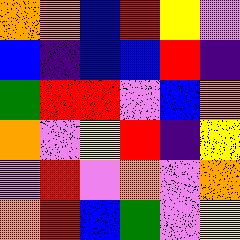[["orange", "orange", "blue", "red", "yellow", "violet"], ["blue", "indigo", "blue", "blue", "red", "indigo"], ["green", "red", "red", "violet", "blue", "orange"], ["orange", "violet", "yellow", "red", "indigo", "yellow"], ["violet", "red", "violet", "orange", "violet", "orange"], ["orange", "red", "blue", "green", "violet", "yellow"]]